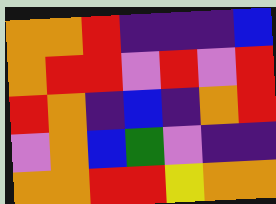[["orange", "orange", "red", "indigo", "indigo", "indigo", "blue"], ["orange", "red", "red", "violet", "red", "violet", "red"], ["red", "orange", "indigo", "blue", "indigo", "orange", "red"], ["violet", "orange", "blue", "green", "violet", "indigo", "indigo"], ["orange", "orange", "red", "red", "yellow", "orange", "orange"]]